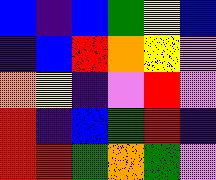[["blue", "indigo", "blue", "green", "yellow", "blue"], ["indigo", "blue", "red", "orange", "yellow", "violet"], ["orange", "yellow", "indigo", "violet", "red", "violet"], ["red", "indigo", "blue", "green", "red", "indigo"], ["red", "red", "green", "orange", "green", "violet"]]